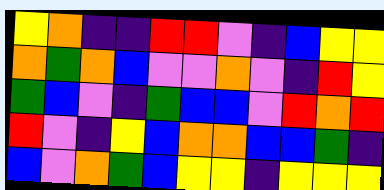[["yellow", "orange", "indigo", "indigo", "red", "red", "violet", "indigo", "blue", "yellow", "yellow"], ["orange", "green", "orange", "blue", "violet", "violet", "orange", "violet", "indigo", "red", "yellow"], ["green", "blue", "violet", "indigo", "green", "blue", "blue", "violet", "red", "orange", "red"], ["red", "violet", "indigo", "yellow", "blue", "orange", "orange", "blue", "blue", "green", "indigo"], ["blue", "violet", "orange", "green", "blue", "yellow", "yellow", "indigo", "yellow", "yellow", "yellow"]]